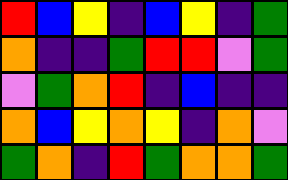[["red", "blue", "yellow", "indigo", "blue", "yellow", "indigo", "green"], ["orange", "indigo", "indigo", "green", "red", "red", "violet", "green"], ["violet", "green", "orange", "red", "indigo", "blue", "indigo", "indigo"], ["orange", "blue", "yellow", "orange", "yellow", "indigo", "orange", "violet"], ["green", "orange", "indigo", "red", "green", "orange", "orange", "green"]]